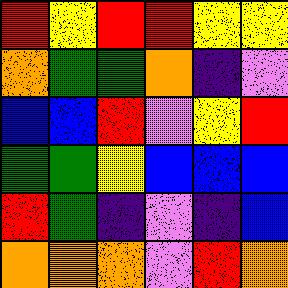[["red", "yellow", "red", "red", "yellow", "yellow"], ["orange", "green", "green", "orange", "indigo", "violet"], ["blue", "blue", "red", "violet", "yellow", "red"], ["green", "green", "yellow", "blue", "blue", "blue"], ["red", "green", "indigo", "violet", "indigo", "blue"], ["orange", "orange", "orange", "violet", "red", "orange"]]